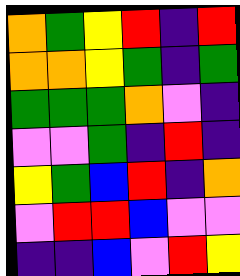[["orange", "green", "yellow", "red", "indigo", "red"], ["orange", "orange", "yellow", "green", "indigo", "green"], ["green", "green", "green", "orange", "violet", "indigo"], ["violet", "violet", "green", "indigo", "red", "indigo"], ["yellow", "green", "blue", "red", "indigo", "orange"], ["violet", "red", "red", "blue", "violet", "violet"], ["indigo", "indigo", "blue", "violet", "red", "yellow"]]